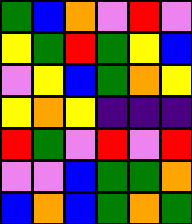[["green", "blue", "orange", "violet", "red", "violet"], ["yellow", "green", "red", "green", "yellow", "blue"], ["violet", "yellow", "blue", "green", "orange", "yellow"], ["yellow", "orange", "yellow", "indigo", "indigo", "indigo"], ["red", "green", "violet", "red", "violet", "red"], ["violet", "violet", "blue", "green", "green", "orange"], ["blue", "orange", "blue", "green", "orange", "green"]]